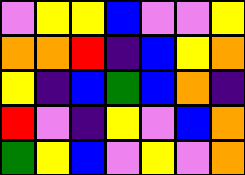[["violet", "yellow", "yellow", "blue", "violet", "violet", "yellow"], ["orange", "orange", "red", "indigo", "blue", "yellow", "orange"], ["yellow", "indigo", "blue", "green", "blue", "orange", "indigo"], ["red", "violet", "indigo", "yellow", "violet", "blue", "orange"], ["green", "yellow", "blue", "violet", "yellow", "violet", "orange"]]